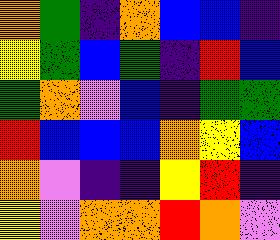[["orange", "green", "indigo", "orange", "blue", "blue", "indigo"], ["yellow", "green", "blue", "green", "indigo", "red", "blue"], ["green", "orange", "violet", "blue", "indigo", "green", "green"], ["red", "blue", "blue", "blue", "orange", "yellow", "blue"], ["orange", "violet", "indigo", "indigo", "yellow", "red", "indigo"], ["yellow", "violet", "orange", "orange", "red", "orange", "violet"]]